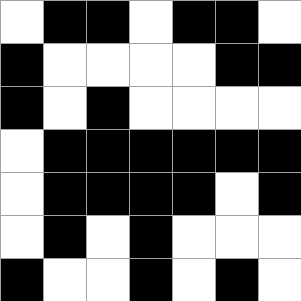[["white", "black", "black", "white", "black", "black", "white"], ["black", "white", "white", "white", "white", "black", "black"], ["black", "white", "black", "white", "white", "white", "white"], ["white", "black", "black", "black", "black", "black", "black"], ["white", "black", "black", "black", "black", "white", "black"], ["white", "black", "white", "black", "white", "white", "white"], ["black", "white", "white", "black", "white", "black", "white"]]